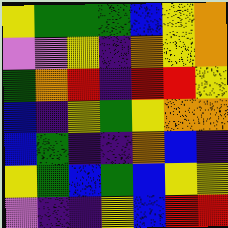[["yellow", "green", "green", "green", "blue", "yellow", "orange"], ["violet", "violet", "yellow", "indigo", "orange", "yellow", "orange"], ["green", "orange", "red", "indigo", "red", "red", "yellow"], ["blue", "indigo", "yellow", "green", "yellow", "orange", "orange"], ["blue", "green", "indigo", "indigo", "orange", "blue", "indigo"], ["yellow", "green", "blue", "green", "blue", "yellow", "yellow"], ["violet", "indigo", "indigo", "yellow", "blue", "red", "red"]]